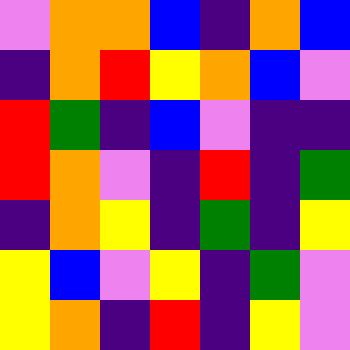[["violet", "orange", "orange", "blue", "indigo", "orange", "blue"], ["indigo", "orange", "red", "yellow", "orange", "blue", "violet"], ["red", "green", "indigo", "blue", "violet", "indigo", "indigo"], ["red", "orange", "violet", "indigo", "red", "indigo", "green"], ["indigo", "orange", "yellow", "indigo", "green", "indigo", "yellow"], ["yellow", "blue", "violet", "yellow", "indigo", "green", "violet"], ["yellow", "orange", "indigo", "red", "indigo", "yellow", "violet"]]